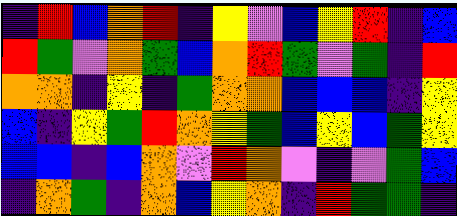[["indigo", "red", "blue", "orange", "red", "indigo", "yellow", "violet", "blue", "yellow", "red", "indigo", "blue"], ["red", "green", "violet", "orange", "green", "blue", "orange", "red", "green", "violet", "green", "indigo", "red"], ["orange", "orange", "indigo", "yellow", "indigo", "green", "orange", "orange", "blue", "blue", "blue", "indigo", "yellow"], ["blue", "indigo", "yellow", "green", "red", "orange", "yellow", "green", "blue", "yellow", "blue", "green", "yellow"], ["blue", "blue", "indigo", "blue", "orange", "violet", "red", "orange", "violet", "indigo", "violet", "green", "blue"], ["indigo", "orange", "green", "indigo", "orange", "blue", "yellow", "orange", "indigo", "red", "green", "green", "indigo"]]